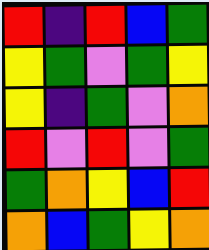[["red", "indigo", "red", "blue", "green"], ["yellow", "green", "violet", "green", "yellow"], ["yellow", "indigo", "green", "violet", "orange"], ["red", "violet", "red", "violet", "green"], ["green", "orange", "yellow", "blue", "red"], ["orange", "blue", "green", "yellow", "orange"]]